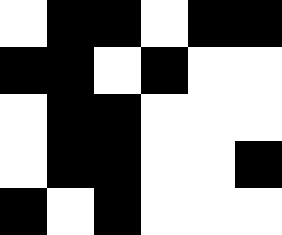[["white", "black", "black", "white", "black", "black"], ["black", "black", "white", "black", "white", "white"], ["white", "black", "black", "white", "white", "white"], ["white", "black", "black", "white", "white", "black"], ["black", "white", "black", "white", "white", "white"]]